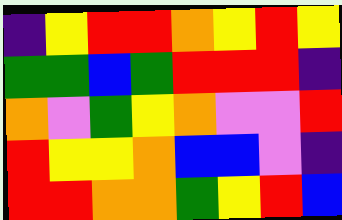[["indigo", "yellow", "red", "red", "orange", "yellow", "red", "yellow"], ["green", "green", "blue", "green", "red", "red", "red", "indigo"], ["orange", "violet", "green", "yellow", "orange", "violet", "violet", "red"], ["red", "yellow", "yellow", "orange", "blue", "blue", "violet", "indigo"], ["red", "red", "orange", "orange", "green", "yellow", "red", "blue"]]